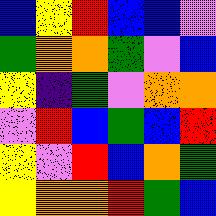[["blue", "yellow", "red", "blue", "blue", "violet"], ["green", "orange", "orange", "green", "violet", "blue"], ["yellow", "indigo", "green", "violet", "orange", "orange"], ["violet", "red", "blue", "green", "blue", "red"], ["yellow", "violet", "red", "blue", "orange", "green"], ["yellow", "orange", "orange", "red", "green", "blue"]]